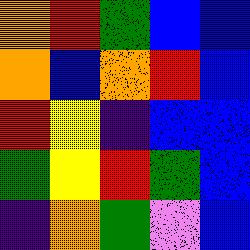[["orange", "red", "green", "blue", "blue"], ["orange", "blue", "orange", "red", "blue"], ["red", "yellow", "indigo", "blue", "blue"], ["green", "yellow", "red", "green", "blue"], ["indigo", "orange", "green", "violet", "blue"]]